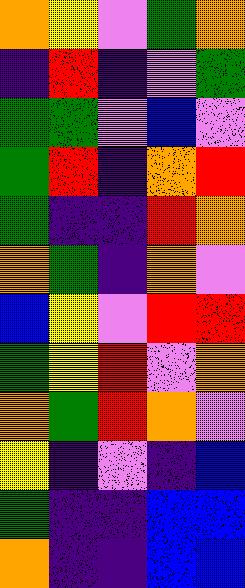[["orange", "yellow", "violet", "green", "orange"], ["indigo", "red", "indigo", "violet", "green"], ["green", "green", "violet", "blue", "violet"], ["green", "red", "indigo", "orange", "red"], ["green", "indigo", "indigo", "red", "orange"], ["orange", "green", "indigo", "orange", "violet"], ["blue", "yellow", "violet", "red", "red"], ["green", "yellow", "red", "violet", "orange"], ["orange", "green", "red", "orange", "violet"], ["yellow", "indigo", "violet", "indigo", "blue"], ["green", "indigo", "indigo", "blue", "blue"], ["orange", "indigo", "indigo", "blue", "blue"]]